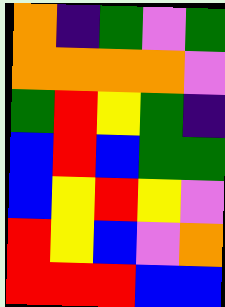[["orange", "indigo", "green", "violet", "green"], ["orange", "orange", "orange", "orange", "violet"], ["green", "red", "yellow", "green", "indigo"], ["blue", "red", "blue", "green", "green"], ["blue", "yellow", "red", "yellow", "violet"], ["red", "yellow", "blue", "violet", "orange"], ["red", "red", "red", "blue", "blue"]]